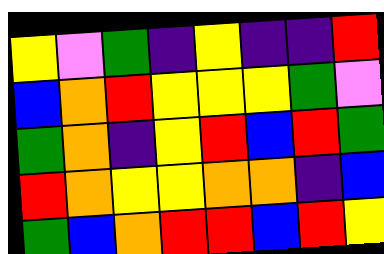[["yellow", "violet", "green", "indigo", "yellow", "indigo", "indigo", "red"], ["blue", "orange", "red", "yellow", "yellow", "yellow", "green", "violet"], ["green", "orange", "indigo", "yellow", "red", "blue", "red", "green"], ["red", "orange", "yellow", "yellow", "orange", "orange", "indigo", "blue"], ["green", "blue", "orange", "red", "red", "blue", "red", "yellow"]]